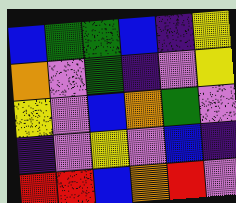[["blue", "green", "green", "blue", "indigo", "yellow"], ["orange", "violet", "green", "indigo", "violet", "yellow"], ["yellow", "violet", "blue", "orange", "green", "violet"], ["indigo", "violet", "yellow", "violet", "blue", "indigo"], ["red", "red", "blue", "orange", "red", "violet"]]